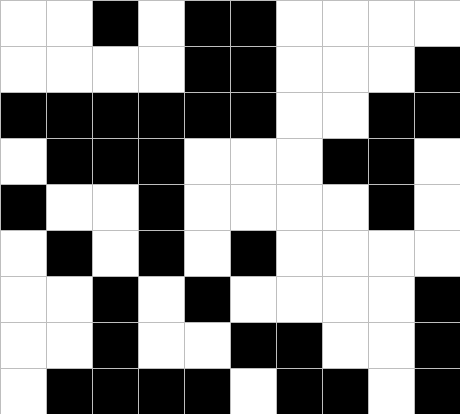[["white", "white", "black", "white", "black", "black", "white", "white", "white", "white"], ["white", "white", "white", "white", "black", "black", "white", "white", "white", "black"], ["black", "black", "black", "black", "black", "black", "white", "white", "black", "black"], ["white", "black", "black", "black", "white", "white", "white", "black", "black", "white"], ["black", "white", "white", "black", "white", "white", "white", "white", "black", "white"], ["white", "black", "white", "black", "white", "black", "white", "white", "white", "white"], ["white", "white", "black", "white", "black", "white", "white", "white", "white", "black"], ["white", "white", "black", "white", "white", "black", "black", "white", "white", "black"], ["white", "black", "black", "black", "black", "white", "black", "black", "white", "black"]]